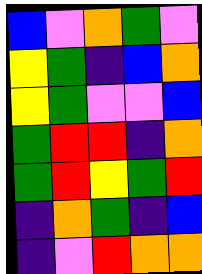[["blue", "violet", "orange", "green", "violet"], ["yellow", "green", "indigo", "blue", "orange"], ["yellow", "green", "violet", "violet", "blue"], ["green", "red", "red", "indigo", "orange"], ["green", "red", "yellow", "green", "red"], ["indigo", "orange", "green", "indigo", "blue"], ["indigo", "violet", "red", "orange", "orange"]]